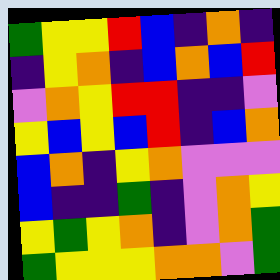[["green", "yellow", "yellow", "red", "blue", "indigo", "orange", "indigo"], ["indigo", "yellow", "orange", "indigo", "blue", "orange", "blue", "red"], ["violet", "orange", "yellow", "red", "red", "indigo", "indigo", "violet"], ["yellow", "blue", "yellow", "blue", "red", "indigo", "blue", "orange"], ["blue", "orange", "indigo", "yellow", "orange", "violet", "violet", "violet"], ["blue", "indigo", "indigo", "green", "indigo", "violet", "orange", "yellow"], ["yellow", "green", "yellow", "orange", "indigo", "violet", "orange", "green"], ["green", "yellow", "yellow", "yellow", "orange", "orange", "violet", "green"]]